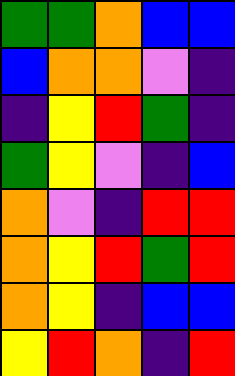[["green", "green", "orange", "blue", "blue"], ["blue", "orange", "orange", "violet", "indigo"], ["indigo", "yellow", "red", "green", "indigo"], ["green", "yellow", "violet", "indigo", "blue"], ["orange", "violet", "indigo", "red", "red"], ["orange", "yellow", "red", "green", "red"], ["orange", "yellow", "indigo", "blue", "blue"], ["yellow", "red", "orange", "indigo", "red"]]